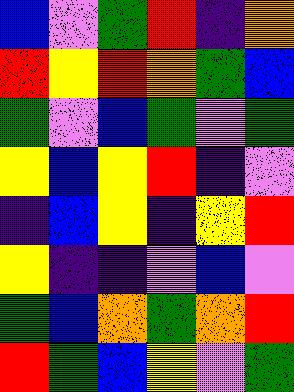[["blue", "violet", "green", "red", "indigo", "orange"], ["red", "yellow", "red", "orange", "green", "blue"], ["green", "violet", "blue", "green", "violet", "green"], ["yellow", "blue", "yellow", "red", "indigo", "violet"], ["indigo", "blue", "yellow", "indigo", "yellow", "red"], ["yellow", "indigo", "indigo", "violet", "blue", "violet"], ["green", "blue", "orange", "green", "orange", "red"], ["red", "green", "blue", "yellow", "violet", "green"]]